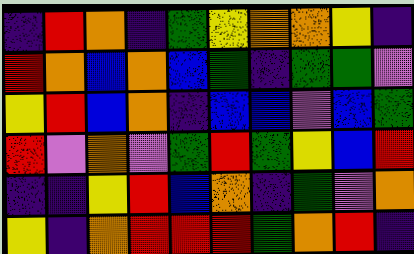[["indigo", "red", "orange", "indigo", "green", "yellow", "orange", "orange", "yellow", "indigo"], ["red", "orange", "blue", "orange", "blue", "green", "indigo", "green", "green", "violet"], ["yellow", "red", "blue", "orange", "indigo", "blue", "blue", "violet", "blue", "green"], ["red", "violet", "orange", "violet", "green", "red", "green", "yellow", "blue", "red"], ["indigo", "indigo", "yellow", "red", "blue", "orange", "indigo", "green", "violet", "orange"], ["yellow", "indigo", "orange", "red", "red", "red", "green", "orange", "red", "indigo"]]